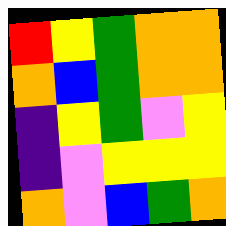[["red", "yellow", "green", "orange", "orange"], ["orange", "blue", "green", "orange", "orange"], ["indigo", "yellow", "green", "violet", "yellow"], ["indigo", "violet", "yellow", "yellow", "yellow"], ["orange", "violet", "blue", "green", "orange"]]